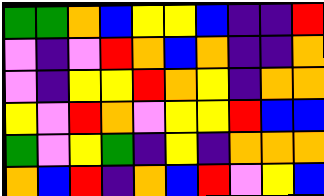[["green", "green", "orange", "blue", "yellow", "yellow", "blue", "indigo", "indigo", "red"], ["violet", "indigo", "violet", "red", "orange", "blue", "orange", "indigo", "indigo", "orange"], ["violet", "indigo", "yellow", "yellow", "red", "orange", "yellow", "indigo", "orange", "orange"], ["yellow", "violet", "red", "orange", "violet", "yellow", "yellow", "red", "blue", "blue"], ["green", "violet", "yellow", "green", "indigo", "yellow", "indigo", "orange", "orange", "orange"], ["orange", "blue", "red", "indigo", "orange", "blue", "red", "violet", "yellow", "blue"]]